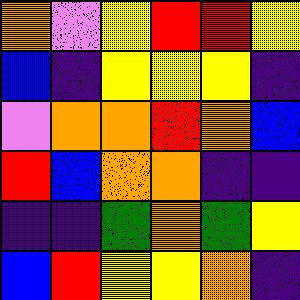[["orange", "violet", "yellow", "red", "red", "yellow"], ["blue", "indigo", "yellow", "yellow", "yellow", "indigo"], ["violet", "orange", "orange", "red", "orange", "blue"], ["red", "blue", "orange", "orange", "indigo", "indigo"], ["indigo", "indigo", "green", "orange", "green", "yellow"], ["blue", "red", "yellow", "yellow", "orange", "indigo"]]